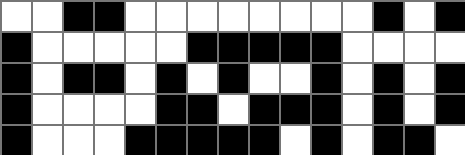[["white", "white", "black", "black", "white", "white", "white", "white", "white", "white", "white", "white", "black", "white", "black"], ["black", "white", "white", "white", "white", "white", "black", "black", "black", "black", "black", "white", "white", "white", "white"], ["black", "white", "black", "black", "white", "black", "white", "black", "white", "white", "black", "white", "black", "white", "black"], ["black", "white", "white", "white", "white", "black", "black", "white", "black", "black", "black", "white", "black", "white", "black"], ["black", "white", "white", "white", "black", "black", "black", "black", "black", "white", "black", "white", "black", "black", "white"]]